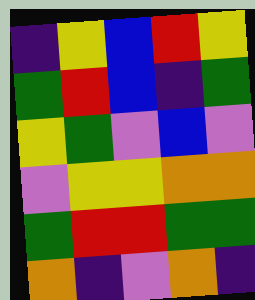[["indigo", "yellow", "blue", "red", "yellow"], ["green", "red", "blue", "indigo", "green"], ["yellow", "green", "violet", "blue", "violet"], ["violet", "yellow", "yellow", "orange", "orange"], ["green", "red", "red", "green", "green"], ["orange", "indigo", "violet", "orange", "indigo"]]